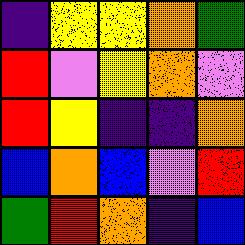[["indigo", "yellow", "yellow", "orange", "green"], ["red", "violet", "yellow", "orange", "violet"], ["red", "yellow", "indigo", "indigo", "orange"], ["blue", "orange", "blue", "violet", "red"], ["green", "red", "orange", "indigo", "blue"]]